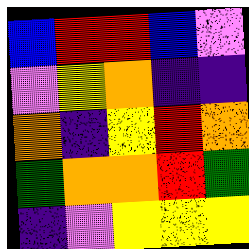[["blue", "red", "red", "blue", "violet"], ["violet", "yellow", "orange", "indigo", "indigo"], ["orange", "indigo", "yellow", "red", "orange"], ["green", "orange", "orange", "red", "green"], ["indigo", "violet", "yellow", "yellow", "yellow"]]